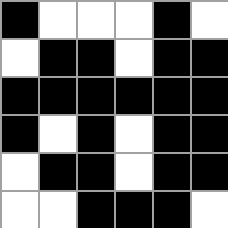[["black", "white", "white", "white", "black", "white"], ["white", "black", "black", "white", "black", "black"], ["black", "black", "black", "black", "black", "black"], ["black", "white", "black", "white", "black", "black"], ["white", "black", "black", "white", "black", "black"], ["white", "white", "black", "black", "black", "white"]]